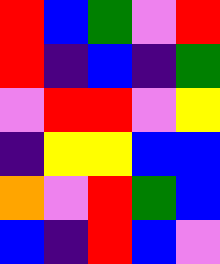[["red", "blue", "green", "violet", "red"], ["red", "indigo", "blue", "indigo", "green"], ["violet", "red", "red", "violet", "yellow"], ["indigo", "yellow", "yellow", "blue", "blue"], ["orange", "violet", "red", "green", "blue"], ["blue", "indigo", "red", "blue", "violet"]]